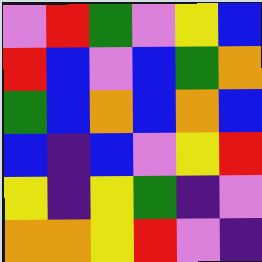[["violet", "red", "green", "violet", "yellow", "blue"], ["red", "blue", "violet", "blue", "green", "orange"], ["green", "blue", "orange", "blue", "orange", "blue"], ["blue", "indigo", "blue", "violet", "yellow", "red"], ["yellow", "indigo", "yellow", "green", "indigo", "violet"], ["orange", "orange", "yellow", "red", "violet", "indigo"]]